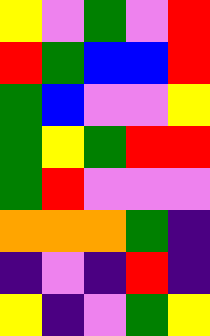[["yellow", "violet", "green", "violet", "red"], ["red", "green", "blue", "blue", "red"], ["green", "blue", "violet", "violet", "yellow"], ["green", "yellow", "green", "red", "red"], ["green", "red", "violet", "violet", "violet"], ["orange", "orange", "orange", "green", "indigo"], ["indigo", "violet", "indigo", "red", "indigo"], ["yellow", "indigo", "violet", "green", "yellow"]]